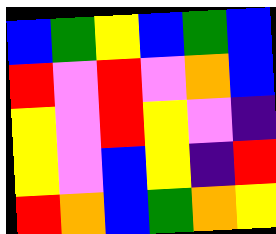[["blue", "green", "yellow", "blue", "green", "blue"], ["red", "violet", "red", "violet", "orange", "blue"], ["yellow", "violet", "red", "yellow", "violet", "indigo"], ["yellow", "violet", "blue", "yellow", "indigo", "red"], ["red", "orange", "blue", "green", "orange", "yellow"]]